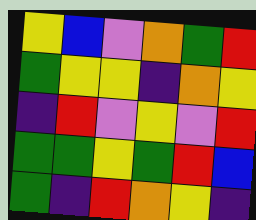[["yellow", "blue", "violet", "orange", "green", "red"], ["green", "yellow", "yellow", "indigo", "orange", "yellow"], ["indigo", "red", "violet", "yellow", "violet", "red"], ["green", "green", "yellow", "green", "red", "blue"], ["green", "indigo", "red", "orange", "yellow", "indigo"]]